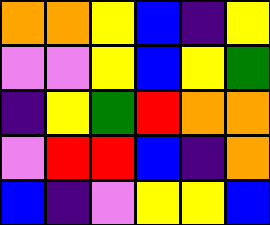[["orange", "orange", "yellow", "blue", "indigo", "yellow"], ["violet", "violet", "yellow", "blue", "yellow", "green"], ["indigo", "yellow", "green", "red", "orange", "orange"], ["violet", "red", "red", "blue", "indigo", "orange"], ["blue", "indigo", "violet", "yellow", "yellow", "blue"]]